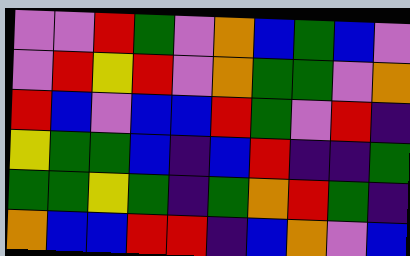[["violet", "violet", "red", "green", "violet", "orange", "blue", "green", "blue", "violet"], ["violet", "red", "yellow", "red", "violet", "orange", "green", "green", "violet", "orange"], ["red", "blue", "violet", "blue", "blue", "red", "green", "violet", "red", "indigo"], ["yellow", "green", "green", "blue", "indigo", "blue", "red", "indigo", "indigo", "green"], ["green", "green", "yellow", "green", "indigo", "green", "orange", "red", "green", "indigo"], ["orange", "blue", "blue", "red", "red", "indigo", "blue", "orange", "violet", "blue"]]